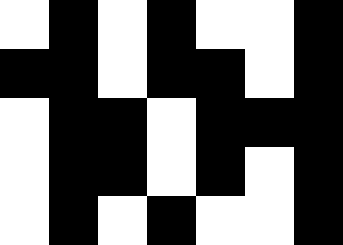[["white", "black", "white", "black", "white", "white", "black"], ["black", "black", "white", "black", "black", "white", "black"], ["white", "black", "black", "white", "black", "black", "black"], ["white", "black", "black", "white", "black", "white", "black"], ["white", "black", "white", "black", "white", "white", "black"]]